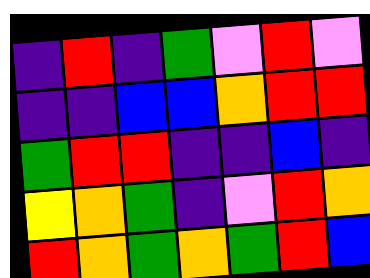[["indigo", "red", "indigo", "green", "violet", "red", "violet"], ["indigo", "indigo", "blue", "blue", "orange", "red", "red"], ["green", "red", "red", "indigo", "indigo", "blue", "indigo"], ["yellow", "orange", "green", "indigo", "violet", "red", "orange"], ["red", "orange", "green", "orange", "green", "red", "blue"]]